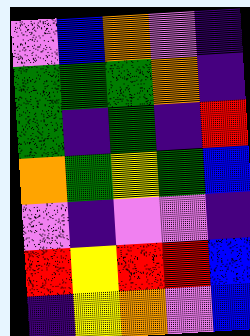[["violet", "blue", "orange", "violet", "indigo"], ["green", "green", "green", "orange", "indigo"], ["green", "indigo", "green", "indigo", "red"], ["orange", "green", "yellow", "green", "blue"], ["violet", "indigo", "violet", "violet", "indigo"], ["red", "yellow", "red", "red", "blue"], ["indigo", "yellow", "orange", "violet", "blue"]]